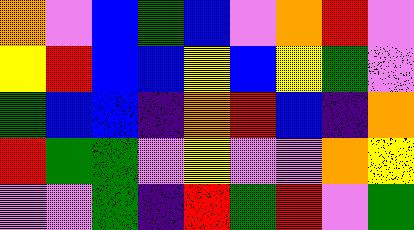[["orange", "violet", "blue", "green", "blue", "violet", "orange", "red", "violet"], ["yellow", "red", "blue", "blue", "yellow", "blue", "yellow", "green", "violet"], ["green", "blue", "blue", "indigo", "orange", "red", "blue", "indigo", "orange"], ["red", "green", "green", "violet", "yellow", "violet", "violet", "orange", "yellow"], ["violet", "violet", "green", "indigo", "red", "green", "red", "violet", "green"]]